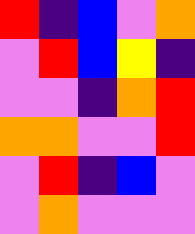[["red", "indigo", "blue", "violet", "orange"], ["violet", "red", "blue", "yellow", "indigo"], ["violet", "violet", "indigo", "orange", "red"], ["orange", "orange", "violet", "violet", "red"], ["violet", "red", "indigo", "blue", "violet"], ["violet", "orange", "violet", "violet", "violet"]]